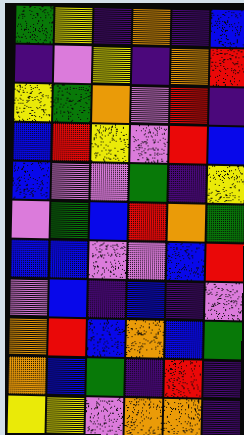[["green", "yellow", "indigo", "orange", "indigo", "blue"], ["indigo", "violet", "yellow", "indigo", "orange", "red"], ["yellow", "green", "orange", "violet", "red", "indigo"], ["blue", "red", "yellow", "violet", "red", "blue"], ["blue", "violet", "violet", "green", "indigo", "yellow"], ["violet", "green", "blue", "red", "orange", "green"], ["blue", "blue", "violet", "violet", "blue", "red"], ["violet", "blue", "indigo", "blue", "indigo", "violet"], ["orange", "red", "blue", "orange", "blue", "green"], ["orange", "blue", "green", "indigo", "red", "indigo"], ["yellow", "yellow", "violet", "orange", "orange", "indigo"]]